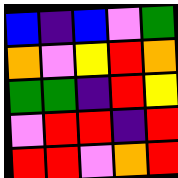[["blue", "indigo", "blue", "violet", "green"], ["orange", "violet", "yellow", "red", "orange"], ["green", "green", "indigo", "red", "yellow"], ["violet", "red", "red", "indigo", "red"], ["red", "red", "violet", "orange", "red"]]